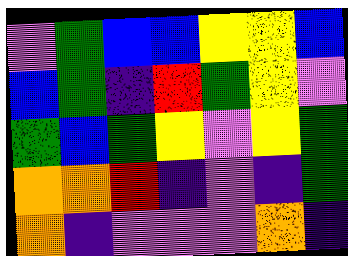[["violet", "green", "blue", "blue", "yellow", "yellow", "blue"], ["blue", "green", "indigo", "red", "green", "yellow", "violet"], ["green", "blue", "green", "yellow", "violet", "yellow", "green"], ["orange", "orange", "red", "indigo", "violet", "indigo", "green"], ["orange", "indigo", "violet", "violet", "violet", "orange", "indigo"]]